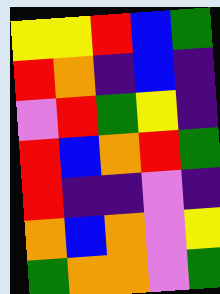[["yellow", "yellow", "red", "blue", "green"], ["red", "orange", "indigo", "blue", "indigo"], ["violet", "red", "green", "yellow", "indigo"], ["red", "blue", "orange", "red", "green"], ["red", "indigo", "indigo", "violet", "indigo"], ["orange", "blue", "orange", "violet", "yellow"], ["green", "orange", "orange", "violet", "green"]]